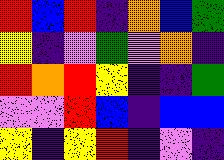[["red", "blue", "red", "indigo", "orange", "blue", "green"], ["yellow", "indigo", "violet", "green", "violet", "orange", "indigo"], ["red", "orange", "red", "yellow", "indigo", "indigo", "green"], ["violet", "violet", "red", "blue", "indigo", "blue", "blue"], ["yellow", "indigo", "yellow", "red", "indigo", "violet", "indigo"]]